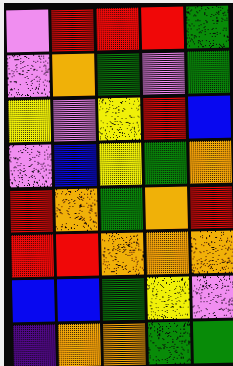[["violet", "red", "red", "red", "green"], ["violet", "orange", "green", "violet", "green"], ["yellow", "violet", "yellow", "red", "blue"], ["violet", "blue", "yellow", "green", "orange"], ["red", "orange", "green", "orange", "red"], ["red", "red", "orange", "orange", "orange"], ["blue", "blue", "green", "yellow", "violet"], ["indigo", "orange", "orange", "green", "green"]]